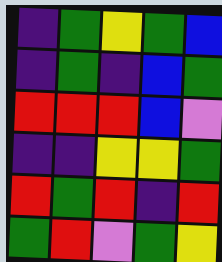[["indigo", "green", "yellow", "green", "blue"], ["indigo", "green", "indigo", "blue", "green"], ["red", "red", "red", "blue", "violet"], ["indigo", "indigo", "yellow", "yellow", "green"], ["red", "green", "red", "indigo", "red"], ["green", "red", "violet", "green", "yellow"]]